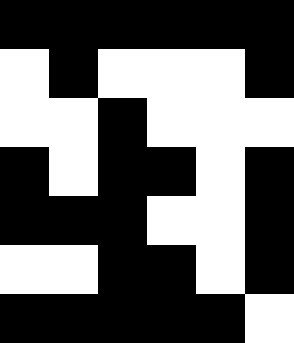[["black", "black", "black", "black", "black", "black"], ["white", "black", "white", "white", "white", "black"], ["white", "white", "black", "white", "white", "white"], ["black", "white", "black", "black", "white", "black"], ["black", "black", "black", "white", "white", "black"], ["white", "white", "black", "black", "white", "black"], ["black", "black", "black", "black", "black", "white"]]